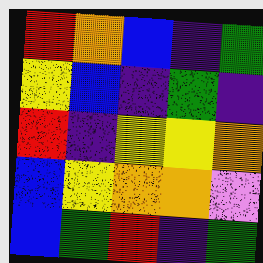[["red", "orange", "blue", "indigo", "green"], ["yellow", "blue", "indigo", "green", "indigo"], ["red", "indigo", "yellow", "yellow", "orange"], ["blue", "yellow", "orange", "orange", "violet"], ["blue", "green", "red", "indigo", "green"]]